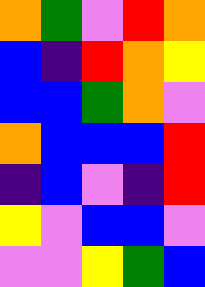[["orange", "green", "violet", "red", "orange"], ["blue", "indigo", "red", "orange", "yellow"], ["blue", "blue", "green", "orange", "violet"], ["orange", "blue", "blue", "blue", "red"], ["indigo", "blue", "violet", "indigo", "red"], ["yellow", "violet", "blue", "blue", "violet"], ["violet", "violet", "yellow", "green", "blue"]]